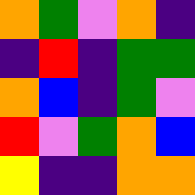[["orange", "green", "violet", "orange", "indigo"], ["indigo", "red", "indigo", "green", "green"], ["orange", "blue", "indigo", "green", "violet"], ["red", "violet", "green", "orange", "blue"], ["yellow", "indigo", "indigo", "orange", "orange"]]